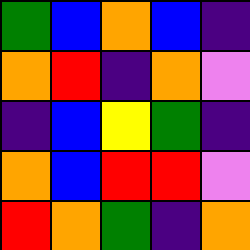[["green", "blue", "orange", "blue", "indigo"], ["orange", "red", "indigo", "orange", "violet"], ["indigo", "blue", "yellow", "green", "indigo"], ["orange", "blue", "red", "red", "violet"], ["red", "orange", "green", "indigo", "orange"]]